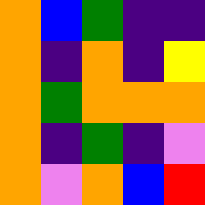[["orange", "blue", "green", "indigo", "indigo"], ["orange", "indigo", "orange", "indigo", "yellow"], ["orange", "green", "orange", "orange", "orange"], ["orange", "indigo", "green", "indigo", "violet"], ["orange", "violet", "orange", "blue", "red"]]